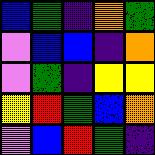[["blue", "green", "indigo", "orange", "green"], ["violet", "blue", "blue", "indigo", "orange"], ["violet", "green", "indigo", "yellow", "yellow"], ["yellow", "red", "green", "blue", "orange"], ["violet", "blue", "red", "green", "indigo"]]